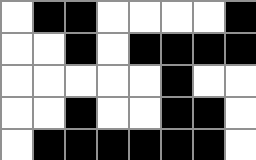[["white", "black", "black", "white", "white", "white", "white", "black"], ["white", "white", "black", "white", "black", "black", "black", "black"], ["white", "white", "white", "white", "white", "black", "white", "white"], ["white", "white", "black", "white", "white", "black", "black", "white"], ["white", "black", "black", "black", "black", "black", "black", "white"]]